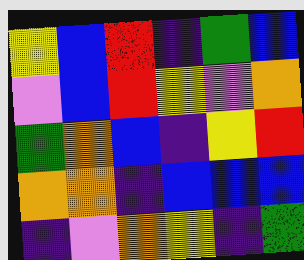[["yellow", "blue", "red", "indigo", "green", "blue"], ["violet", "blue", "red", "yellow", "violet", "orange"], ["green", "orange", "blue", "indigo", "yellow", "red"], ["orange", "orange", "indigo", "blue", "blue", "blue"], ["indigo", "violet", "orange", "yellow", "indigo", "green"]]